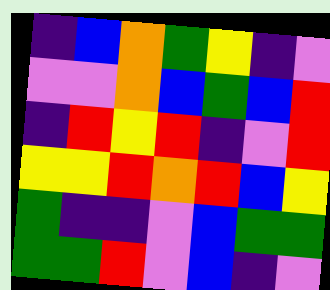[["indigo", "blue", "orange", "green", "yellow", "indigo", "violet"], ["violet", "violet", "orange", "blue", "green", "blue", "red"], ["indigo", "red", "yellow", "red", "indigo", "violet", "red"], ["yellow", "yellow", "red", "orange", "red", "blue", "yellow"], ["green", "indigo", "indigo", "violet", "blue", "green", "green"], ["green", "green", "red", "violet", "blue", "indigo", "violet"]]